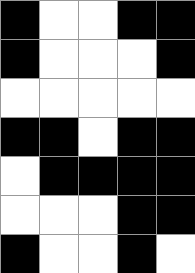[["black", "white", "white", "black", "black"], ["black", "white", "white", "white", "black"], ["white", "white", "white", "white", "white"], ["black", "black", "white", "black", "black"], ["white", "black", "black", "black", "black"], ["white", "white", "white", "black", "black"], ["black", "white", "white", "black", "white"]]